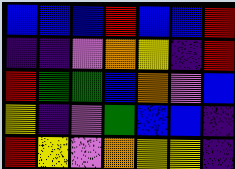[["blue", "blue", "blue", "red", "blue", "blue", "red"], ["indigo", "indigo", "violet", "orange", "yellow", "indigo", "red"], ["red", "green", "green", "blue", "orange", "violet", "blue"], ["yellow", "indigo", "violet", "green", "blue", "blue", "indigo"], ["red", "yellow", "violet", "orange", "yellow", "yellow", "indigo"]]